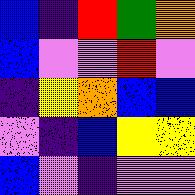[["blue", "indigo", "red", "green", "orange"], ["blue", "violet", "violet", "red", "violet"], ["indigo", "yellow", "orange", "blue", "blue"], ["violet", "indigo", "blue", "yellow", "yellow"], ["blue", "violet", "indigo", "violet", "violet"]]